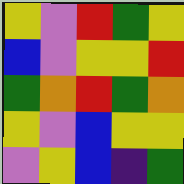[["yellow", "violet", "red", "green", "yellow"], ["blue", "violet", "yellow", "yellow", "red"], ["green", "orange", "red", "green", "orange"], ["yellow", "violet", "blue", "yellow", "yellow"], ["violet", "yellow", "blue", "indigo", "green"]]